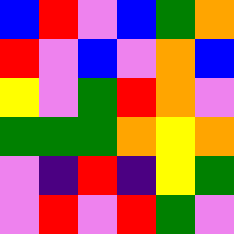[["blue", "red", "violet", "blue", "green", "orange"], ["red", "violet", "blue", "violet", "orange", "blue"], ["yellow", "violet", "green", "red", "orange", "violet"], ["green", "green", "green", "orange", "yellow", "orange"], ["violet", "indigo", "red", "indigo", "yellow", "green"], ["violet", "red", "violet", "red", "green", "violet"]]